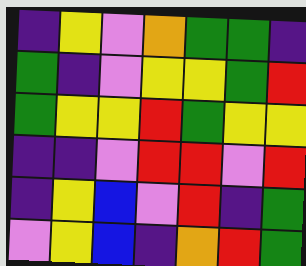[["indigo", "yellow", "violet", "orange", "green", "green", "indigo"], ["green", "indigo", "violet", "yellow", "yellow", "green", "red"], ["green", "yellow", "yellow", "red", "green", "yellow", "yellow"], ["indigo", "indigo", "violet", "red", "red", "violet", "red"], ["indigo", "yellow", "blue", "violet", "red", "indigo", "green"], ["violet", "yellow", "blue", "indigo", "orange", "red", "green"]]